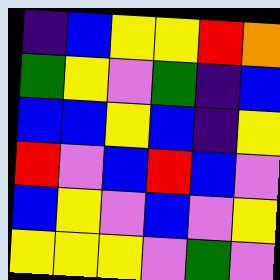[["indigo", "blue", "yellow", "yellow", "red", "orange"], ["green", "yellow", "violet", "green", "indigo", "blue"], ["blue", "blue", "yellow", "blue", "indigo", "yellow"], ["red", "violet", "blue", "red", "blue", "violet"], ["blue", "yellow", "violet", "blue", "violet", "yellow"], ["yellow", "yellow", "yellow", "violet", "green", "violet"]]